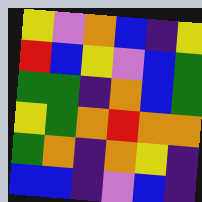[["yellow", "violet", "orange", "blue", "indigo", "yellow"], ["red", "blue", "yellow", "violet", "blue", "green"], ["green", "green", "indigo", "orange", "blue", "green"], ["yellow", "green", "orange", "red", "orange", "orange"], ["green", "orange", "indigo", "orange", "yellow", "indigo"], ["blue", "blue", "indigo", "violet", "blue", "indigo"]]